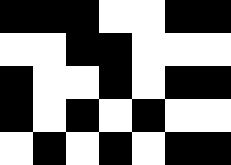[["black", "black", "black", "white", "white", "black", "black"], ["white", "white", "black", "black", "white", "white", "white"], ["black", "white", "white", "black", "white", "black", "black"], ["black", "white", "black", "white", "black", "white", "white"], ["white", "black", "white", "black", "white", "black", "black"]]